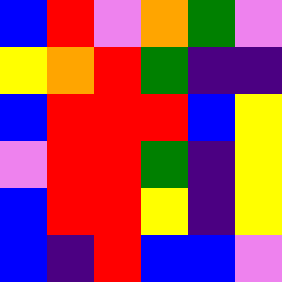[["blue", "red", "violet", "orange", "green", "violet"], ["yellow", "orange", "red", "green", "indigo", "indigo"], ["blue", "red", "red", "red", "blue", "yellow"], ["violet", "red", "red", "green", "indigo", "yellow"], ["blue", "red", "red", "yellow", "indigo", "yellow"], ["blue", "indigo", "red", "blue", "blue", "violet"]]